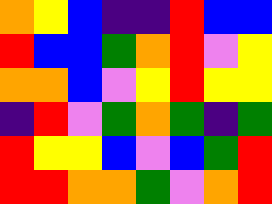[["orange", "yellow", "blue", "indigo", "indigo", "red", "blue", "blue"], ["red", "blue", "blue", "green", "orange", "red", "violet", "yellow"], ["orange", "orange", "blue", "violet", "yellow", "red", "yellow", "yellow"], ["indigo", "red", "violet", "green", "orange", "green", "indigo", "green"], ["red", "yellow", "yellow", "blue", "violet", "blue", "green", "red"], ["red", "red", "orange", "orange", "green", "violet", "orange", "red"]]